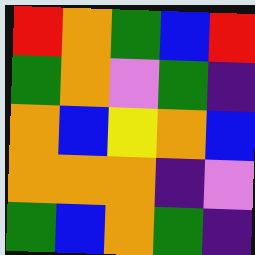[["red", "orange", "green", "blue", "red"], ["green", "orange", "violet", "green", "indigo"], ["orange", "blue", "yellow", "orange", "blue"], ["orange", "orange", "orange", "indigo", "violet"], ["green", "blue", "orange", "green", "indigo"]]